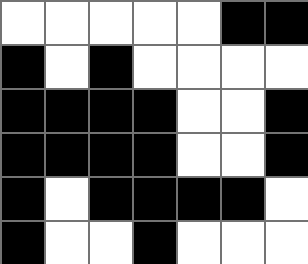[["white", "white", "white", "white", "white", "black", "black"], ["black", "white", "black", "white", "white", "white", "white"], ["black", "black", "black", "black", "white", "white", "black"], ["black", "black", "black", "black", "white", "white", "black"], ["black", "white", "black", "black", "black", "black", "white"], ["black", "white", "white", "black", "white", "white", "white"]]